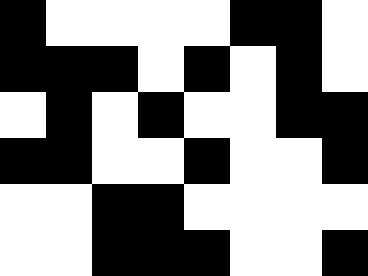[["black", "white", "white", "white", "white", "black", "black", "white"], ["black", "black", "black", "white", "black", "white", "black", "white"], ["white", "black", "white", "black", "white", "white", "black", "black"], ["black", "black", "white", "white", "black", "white", "white", "black"], ["white", "white", "black", "black", "white", "white", "white", "white"], ["white", "white", "black", "black", "black", "white", "white", "black"]]